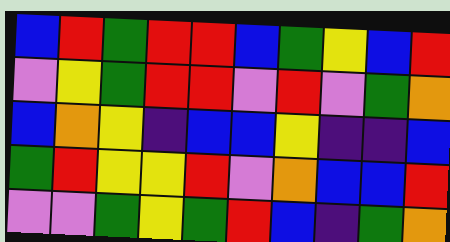[["blue", "red", "green", "red", "red", "blue", "green", "yellow", "blue", "red"], ["violet", "yellow", "green", "red", "red", "violet", "red", "violet", "green", "orange"], ["blue", "orange", "yellow", "indigo", "blue", "blue", "yellow", "indigo", "indigo", "blue"], ["green", "red", "yellow", "yellow", "red", "violet", "orange", "blue", "blue", "red"], ["violet", "violet", "green", "yellow", "green", "red", "blue", "indigo", "green", "orange"]]